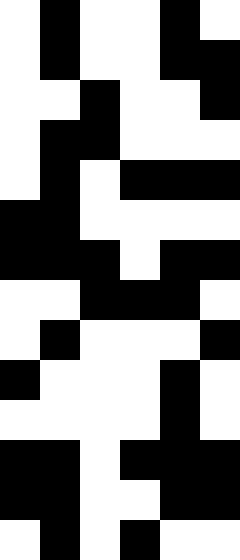[["white", "black", "white", "white", "black", "white"], ["white", "black", "white", "white", "black", "black"], ["white", "white", "black", "white", "white", "black"], ["white", "black", "black", "white", "white", "white"], ["white", "black", "white", "black", "black", "black"], ["black", "black", "white", "white", "white", "white"], ["black", "black", "black", "white", "black", "black"], ["white", "white", "black", "black", "black", "white"], ["white", "black", "white", "white", "white", "black"], ["black", "white", "white", "white", "black", "white"], ["white", "white", "white", "white", "black", "white"], ["black", "black", "white", "black", "black", "black"], ["black", "black", "white", "white", "black", "black"], ["white", "black", "white", "black", "white", "white"]]